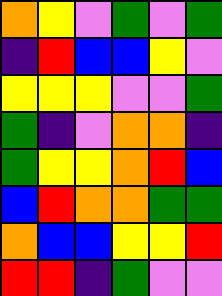[["orange", "yellow", "violet", "green", "violet", "green"], ["indigo", "red", "blue", "blue", "yellow", "violet"], ["yellow", "yellow", "yellow", "violet", "violet", "green"], ["green", "indigo", "violet", "orange", "orange", "indigo"], ["green", "yellow", "yellow", "orange", "red", "blue"], ["blue", "red", "orange", "orange", "green", "green"], ["orange", "blue", "blue", "yellow", "yellow", "red"], ["red", "red", "indigo", "green", "violet", "violet"]]